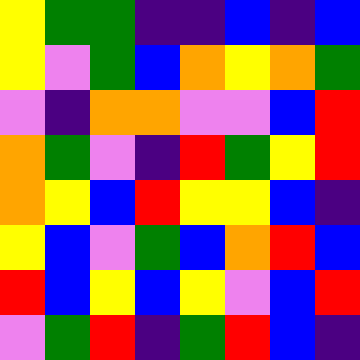[["yellow", "green", "green", "indigo", "indigo", "blue", "indigo", "blue"], ["yellow", "violet", "green", "blue", "orange", "yellow", "orange", "green"], ["violet", "indigo", "orange", "orange", "violet", "violet", "blue", "red"], ["orange", "green", "violet", "indigo", "red", "green", "yellow", "red"], ["orange", "yellow", "blue", "red", "yellow", "yellow", "blue", "indigo"], ["yellow", "blue", "violet", "green", "blue", "orange", "red", "blue"], ["red", "blue", "yellow", "blue", "yellow", "violet", "blue", "red"], ["violet", "green", "red", "indigo", "green", "red", "blue", "indigo"]]